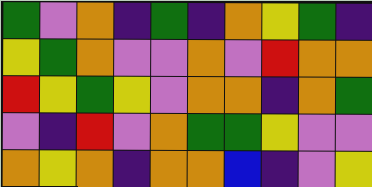[["green", "violet", "orange", "indigo", "green", "indigo", "orange", "yellow", "green", "indigo"], ["yellow", "green", "orange", "violet", "violet", "orange", "violet", "red", "orange", "orange"], ["red", "yellow", "green", "yellow", "violet", "orange", "orange", "indigo", "orange", "green"], ["violet", "indigo", "red", "violet", "orange", "green", "green", "yellow", "violet", "violet"], ["orange", "yellow", "orange", "indigo", "orange", "orange", "blue", "indigo", "violet", "yellow"]]